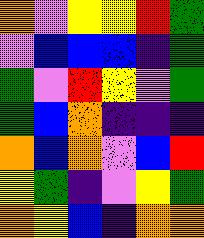[["orange", "violet", "yellow", "yellow", "red", "green"], ["violet", "blue", "blue", "blue", "indigo", "green"], ["green", "violet", "red", "yellow", "violet", "green"], ["green", "blue", "orange", "indigo", "indigo", "indigo"], ["orange", "blue", "orange", "violet", "blue", "red"], ["yellow", "green", "indigo", "violet", "yellow", "green"], ["orange", "yellow", "blue", "indigo", "orange", "orange"]]